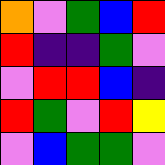[["orange", "violet", "green", "blue", "red"], ["red", "indigo", "indigo", "green", "violet"], ["violet", "red", "red", "blue", "indigo"], ["red", "green", "violet", "red", "yellow"], ["violet", "blue", "green", "green", "violet"]]